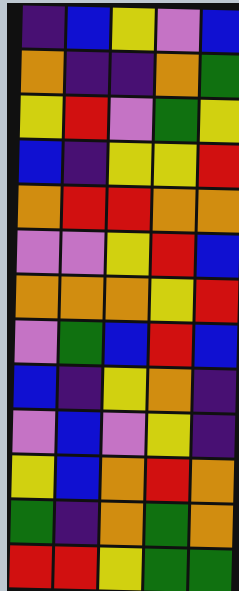[["indigo", "blue", "yellow", "violet", "blue"], ["orange", "indigo", "indigo", "orange", "green"], ["yellow", "red", "violet", "green", "yellow"], ["blue", "indigo", "yellow", "yellow", "red"], ["orange", "red", "red", "orange", "orange"], ["violet", "violet", "yellow", "red", "blue"], ["orange", "orange", "orange", "yellow", "red"], ["violet", "green", "blue", "red", "blue"], ["blue", "indigo", "yellow", "orange", "indigo"], ["violet", "blue", "violet", "yellow", "indigo"], ["yellow", "blue", "orange", "red", "orange"], ["green", "indigo", "orange", "green", "orange"], ["red", "red", "yellow", "green", "green"]]